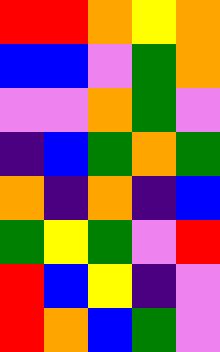[["red", "red", "orange", "yellow", "orange"], ["blue", "blue", "violet", "green", "orange"], ["violet", "violet", "orange", "green", "violet"], ["indigo", "blue", "green", "orange", "green"], ["orange", "indigo", "orange", "indigo", "blue"], ["green", "yellow", "green", "violet", "red"], ["red", "blue", "yellow", "indigo", "violet"], ["red", "orange", "blue", "green", "violet"]]